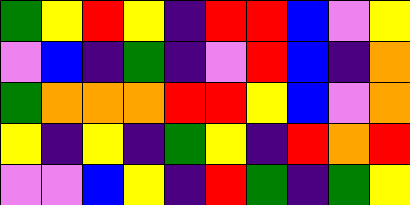[["green", "yellow", "red", "yellow", "indigo", "red", "red", "blue", "violet", "yellow"], ["violet", "blue", "indigo", "green", "indigo", "violet", "red", "blue", "indigo", "orange"], ["green", "orange", "orange", "orange", "red", "red", "yellow", "blue", "violet", "orange"], ["yellow", "indigo", "yellow", "indigo", "green", "yellow", "indigo", "red", "orange", "red"], ["violet", "violet", "blue", "yellow", "indigo", "red", "green", "indigo", "green", "yellow"]]